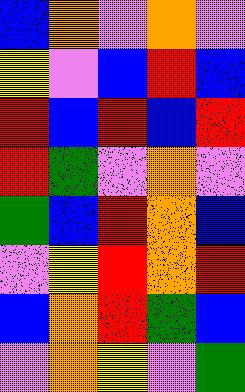[["blue", "orange", "violet", "orange", "violet"], ["yellow", "violet", "blue", "red", "blue"], ["red", "blue", "red", "blue", "red"], ["red", "green", "violet", "orange", "violet"], ["green", "blue", "red", "orange", "blue"], ["violet", "yellow", "red", "orange", "red"], ["blue", "orange", "red", "green", "blue"], ["violet", "orange", "yellow", "violet", "green"]]